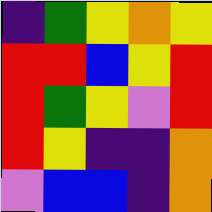[["indigo", "green", "yellow", "orange", "yellow"], ["red", "red", "blue", "yellow", "red"], ["red", "green", "yellow", "violet", "red"], ["red", "yellow", "indigo", "indigo", "orange"], ["violet", "blue", "blue", "indigo", "orange"]]